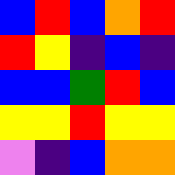[["blue", "red", "blue", "orange", "red"], ["red", "yellow", "indigo", "blue", "indigo"], ["blue", "blue", "green", "red", "blue"], ["yellow", "yellow", "red", "yellow", "yellow"], ["violet", "indigo", "blue", "orange", "orange"]]